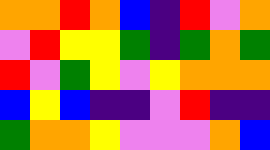[["orange", "orange", "red", "orange", "blue", "indigo", "red", "violet", "orange"], ["violet", "red", "yellow", "yellow", "green", "indigo", "green", "orange", "green"], ["red", "violet", "green", "yellow", "violet", "yellow", "orange", "orange", "orange"], ["blue", "yellow", "blue", "indigo", "indigo", "violet", "red", "indigo", "indigo"], ["green", "orange", "orange", "yellow", "violet", "violet", "violet", "orange", "blue"]]